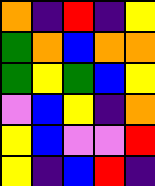[["orange", "indigo", "red", "indigo", "yellow"], ["green", "orange", "blue", "orange", "orange"], ["green", "yellow", "green", "blue", "yellow"], ["violet", "blue", "yellow", "indigo", "orange"], ["yellow", "blue", "violet", "violet", "red"], ["yellow", "indigo", "blue", "red", "indigo"]]